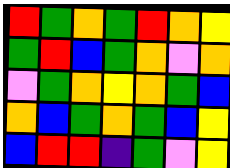[["red", "green", "orange", "green", "red", "orange", "yellow"], ["green", "red", "blue", "green", "orange", "violet", "orange"], ["violet", "green", "orange", "yellow", "orange", "green", "blue"], ["orange", "blue", "green", "orange", "green", "blue", "yellow"], ["blue", "red", "red", "indigo", "green", "violet", "yellow"]]